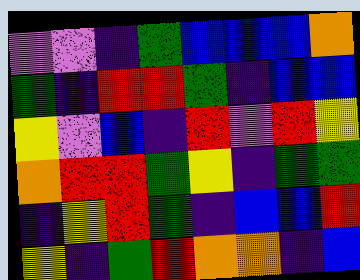[["violet", "violet", "indigo", "green", "blue", "blue", "blue", "orange"], ["green", "indigo", "red", "red", "green", "indigo", "blue", "blue"], ["yellow", "violet", "blue", "indigo", "red", "violet", "red", "yellow"], ["orange", "red", "red", "green", "yellow", "indigo", "green", "green"], ["indigo", "yellow", "red", "green", "indigo", "blue", "blue", "red"], ["yellow", "indigo", "green", "red", "orange", "orange", "indigo", "blue"]]